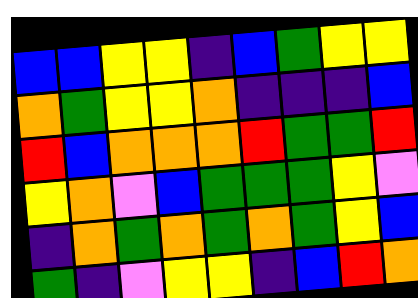[["blue", "blue", "yellow", "yellow", "indigo", "blue", "green", "yellow", "yellow"], ["orange", "green", "yellow", "yellow", "orange", "indigo", "indigo", "indigo", "blue"], ["red", "blue", "orange", "orange", "orange", "red", "green", "green", "red"], ["yellow", "orange", "violet", "blue", "green", "green", "green", "yellow", "violet"], ["indigo", "orange", "green", "orange", "green", "orange", "green", "yellow", "blue"], ["green", "indigo", "violet", "yellow", "yellow", "indigo", "blue", "red", "orange"]]